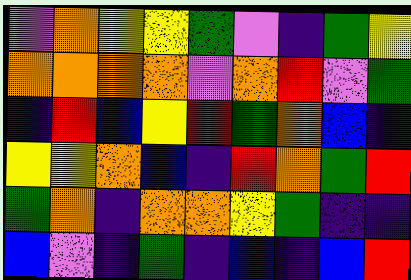[["violet", "orange", "yellow", "yellow", "green", "violet", "indigo", "green", "yellow"], ["orange", "orange", "orange", "orange", "violet", "orange", "red", "violet", "green"], ["indigo", "red", "blue", "yellow", "red", "green", "orange", "blue", "indigo"], ["yellow", "yellow", "orange", "blue", "indigo", "red", "orange", "green", "red"], ["green", "orange", "indigo", "orange", "orange", "yellow", "green", "indigo", "indigo"], ["blue", "violet", "indigo", "green", "indigo", "blue", "indigo", "blue", "red"]]